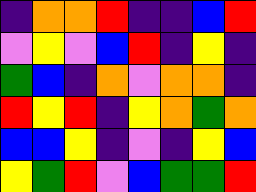[["indigo", "orange", "orange", "red", "indigo", "indigo", "blue", "red"], ["violet", "yellow", "violet", "blue", "red", "indigo", "yellow", "indigo"], ["green", "blue", "indigo", "orange", "violet", "orange", "orange", "indigo"], ["red", "yellow", "red", "indigo", "yellow", "orange", "green", "orange"], ["blue", "blue", "yellow", "indigo", "violet", "indigo", "yellow", "blue"], ["yellow", "green", "red", "violet", "blue", "green", "green", "red"]]